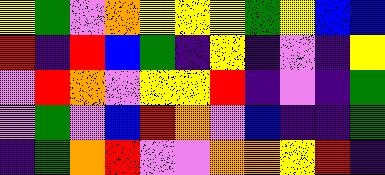[["yellow", "green", "violet", "orange", "yellow", "yellow", "yellow", "green", "yellow", "blue", "blue"], ["red", "indigo", "red", "blue", "green", "indigo", "yellow", "indigo", "violet", "indigo", "yellow"], ["violet", "red", "orange", "violet", "yellow", "yellow", "red", "indigo", "violet", "indigo", "green"], ["violet", "green", "violet", "blue", "red", "orange", "violet", "blue", "indigo", "indigo", "green"], ["indigo", "green", "orange", "red", "violet", "violet", "orange", "orange", "yellow", "red", "indigo"]]